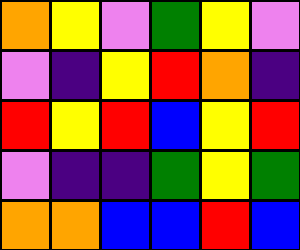[["orange", "yellow", "violet", "green", "yellow", "violet"], ["violet", "indigo", "yellow", "red", "orange", "indigo"], ["red", "yellow", "red", "blue", "yellow", "red"], ["violet", "indigo", "indigo", "green", "yellow", "green"], ["orange", "orange", "blue", "blue", "red", "blue"]]